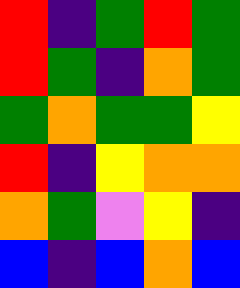[["red", "indigo", "green", "red", "green"], ["red", "green", "indigo", "orange", "green"], ["green", "orange", "green", "green", "yellow"], ["red", "indigo", "yellow", "orange", "orange"], ["orange", "green", "violet", "yellow", "indigo"], ["blue", "indigo", "blue", "orange", "blue"]]